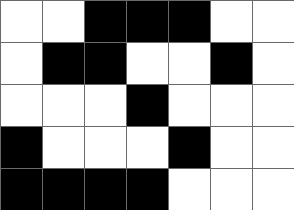[["white", "white", "black", "black", "black", "white", "white"], ["white", "black", "black", "white", "white", "black", "white"], ["white", "white", "white", "black", "white", "white", "white"], ["black", "white", "white", "white", "black", "white", "white"], ["black", "black", "black", "black", "white", "white", "white"]]